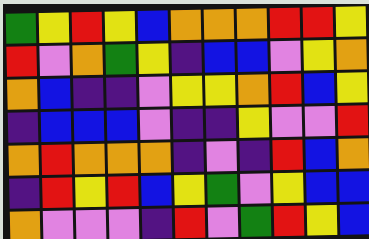[["green", "yellow", "red", "yellow", "blue", "orange", "orange", "orange", "red", "red", "yellow"], ["red", "violet", "orange", "green", "yellow", "indigo", "blue", "blue", "violet", "yellow", "orange"], ["orange", "blue", "indigo", "indigo", "violet", "yellow", "yellow", "orange", "red", "blue", "yellow"], ["indigo", "blue", "blue", "blue", "violet", "indigo", "indigo", "yellow", "violet", "violet", "red"], ["orange", "red", "orange", "orange", "orange", "indigo", "violet", "indigo", "red", "blue", "orange"], ["indigo", "red", "yellow", "red", "blue", "yellow", "green", "violet", "yellow", "blue", "blue"], ["orange", "violet", "violet", "violet", "indigo", "red", "violet", "green", "red", "yellow", "blue"]]